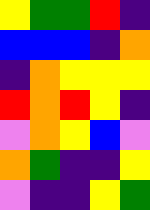[["yellow", "green", "green", "red", "indigo"], ["blue", "blue", "blue", "indigo", "orange"], ["indigo", "orange", "yellow", "yellow", "yellow"], ["red", "orange", "red", "yellow", "indigo"], ["violet", "orange", "yellow", "blue", "violet"], ["orange", "green", "indigo", "indigo", "yellow"], ["violet", "indigo", "indigo", "yellow", "green"]]